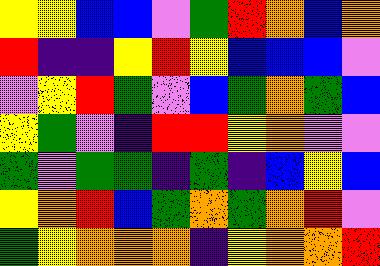[["yellow", "yellow", "blue", "blue", "violet", "green", "red", "orange", "blue", "orange"], ["red", "indigo", "indigo", "yellow", "red", "yellow", "blue", "blue", "blue", "violet"], ["violet", "yellow", "red", "green", "violet", "blue", "green", "orange", "green", "blue"], ["yellow", "green", "violet", "indigo", "red", "red", "yellow", "orange", "violet", "violet"], ["green", "violet", "green", "green", "indigo", "green", "indigo", "blue", "yellow", "blue"], ["yellow", "orange", "red", "blue", "green", "orange", "green", "orange", "red", "violet"], ["green", "yellow", "orange", "orange", "orange", "indigo", "yellow", "orange", "orange", "red"]]